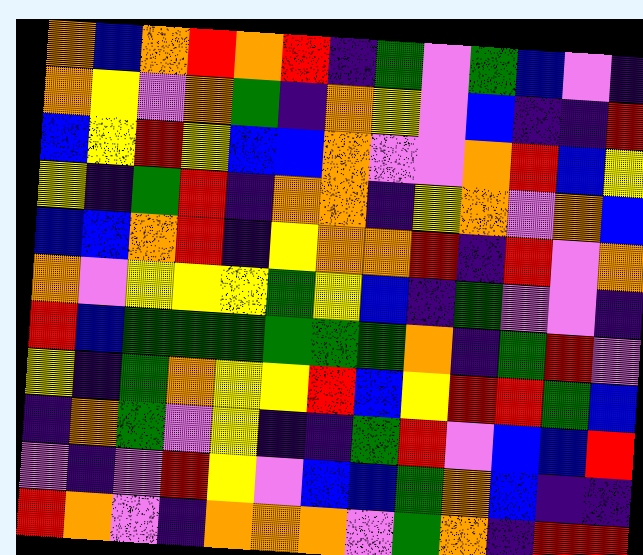[["orange", "blue", "orange", "red", "orange", "red", "indigo", "green", "violet", "green", "blue", "violet", "indigo"], ["orange", "yellow", "violet", "orange", "green", "indigo", "orange", "yellow", "violet", "blue", "indigo", "indigo", "red"], ["blue", "yellow", "red", "yellow", "blue", "blue", "orange", "violet", "violet", "orange", "red", "blue", "yellow"], ["yellow", "indigo", "green", "red", "indigo", "orange", "orange", "indigo", "yellow", "orange", "violet", "orange", "blue"], ["blue", "blue", "orange", "red", "indigo", "yellow", "orange", "orange", "red", "indigo", "red", "violet", "orange"], ["orange", "violet", "yellow", "yellow", "yellow", "green", "yellow", "blue", "indigo", "green", "violet", "violet", "indigo"], ["red", "blue", "green", "green", "green", "green", "green", "green", "orange", "indigo", "green", "red", "violet"], ["yellow", "indigo", "green", "orange", "yellow", "yellow", "red", "blue", "yellow", "red", "red", "green", "blue"], ["indigo", "orange", "green", "violet", "yellow", "indigo", "indigo", "green", "red", "violet", "blue", "blue", "red"], ["violet", "indigo", "violet", "red", "yellow", "violet", "blue", "blue", "green", "orange", "blue", "indigo", "indigo"], ["red", "orange", "violet", "indigo", "orange", "orange", "orange", "violet", "green", "orange", "indigo", "red", "red"]]